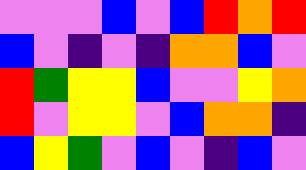[["violet", "violet", "violet", "blue", "violet", "blue", "red", "orange", "red"], ["blue", "violet", "indigo", "violet", "indigo", "orange", "orange", "blue", "violet"], ["red", "green", "yellow", "yellow", "blue", "violet", "violet", "yellow", "orange"], ["red", "violet", "yellow", "yellow", "violet", "blue", "orange", "orange", "indigo"], ["blue", "yellow", "green", "violet", "blue", "violet", "indigo", "blue", "violet"]]